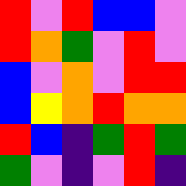[["red", "violet", "red", "blue", "blue", "violet"], ["red", "orange", "green", "violet", "red", "violet"], ["blue", "violet", "orange", "violet", "red", "red"], ["blue", "yellow", "orange", "red", "orange", "orange"], ["red", "blue", "indigo", "green", "red", "green"], ["green", "violet", "indigo", "violet", "red", "indigo"]]